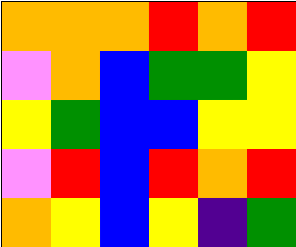[["orange", "orange", "orange", "red", "orange", "red"], ["violet", "orange", "blue", "green", "green", "yellow"], ["yellow", "green", "blue", "blue", "yellow", "yellow"], ["violet", "red", "blue", "red", "orange", "red"], ["orange", "yellow", "blue", "yellow", "indigo", "green"]]